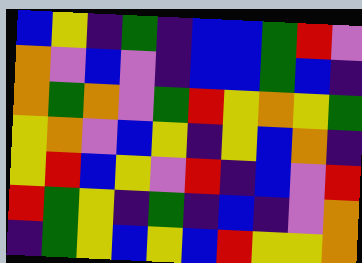[["blue", "yellow", "indigo", "green", "indigo", "blue", "blue", "green", "red", "violet"], ["orange", "violet", "blue", "violet", "indigo", "blue", "blue", "green", "blue", "indigo"], ["orange", "green", "orange", "violet", "green", "red", "yellow", "orange", "yellow", "green"], ["yellow", "orange", "violet", "blue", "yellow", "indigo", "yellow", "blue", "orange", "indigo"], ["yellow", "red", "blue", "yellow", "violet", "red", "indigo", "blue", "violet", "red"], ["red", "green", "yellow", "indigo", "green", "indigo", "blue", "indigo", "violet", "orange"], ["indigo", "green", "yellow", "blue", "yellow", "blue", "red", "yellow", "yellow", "orange"]]